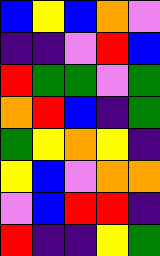[["blue", "yellow", "blue", "orange", "violet"], ["indigo", "indigo", "violet", "red", "blue"], ["red", "green", "green", "violet", "green"], ["orange", "red", "blue", "indigo", "green"], ["green", "yellow", "orange", "yellow", "indigo"], ["yellow", "blue", "violet", "orange", "orange"], ["violet", "blue", "red", "red", "indigo"], ["red", "indigo", "indigo", "yellow", "green"]]